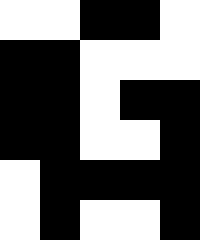[["white", "white", "black", "black", "white"], ["black", "black", "white", "white", "white"], ["black", "black", "white", "black", "black"], ["black", "black", "white", "white", "black"], ["white", "black", "black", "black", "black"], ["white", "black", "white", "white", "black"]]